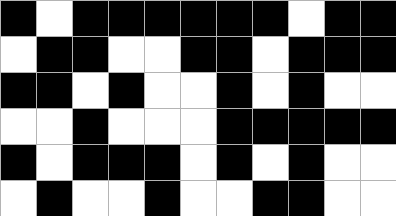[["black", "white", "black", "black", "black", "black", "black", "black", "white", "black", "black"], ["white", "black", "black", "white", "white", "black", "black", "white", "black", "black", "black"], ["black", "black", "white", "black", "white", "white", "black", "white", "black", "white", "white"], ["white", "white", "black", "white", "white", "white", "black", "black", "black", "black", "black"], ["black", "white", "black", "black", "black", "white", "black", "white", "black", "white", "white"], ["white", "black", "white", "white", "black", "white", "white", "black", "black", "white", "white"]]